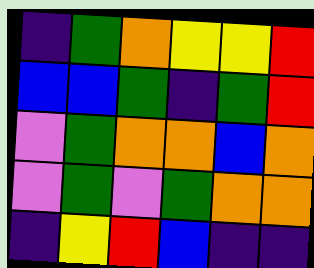[["indigo", "green", "orange", "yellow", "yellow", "red"], ["blue", "blue", "green", "indigo", "green", "red"], ["violet", "green", "orange", "orange", "blue", "orange"], ["violet", "green", "violet", "green", "orange", "orange"], ["indigo", "yellow", "red", "blue", "indigo", "indigo"]]